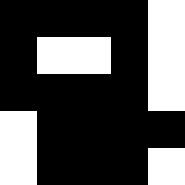[["black", "black", "black", "black", "white"], ["black", "white", "white", "black", "white"], ["black", "black", "black", "black", "white"], ["white", "black", "black", "black", "black"], ["white", "black", "black", "black", "white"]]